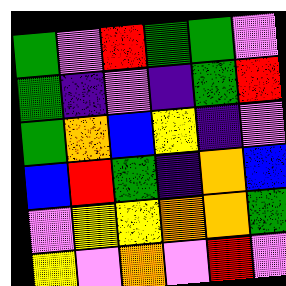[["green", "violet", "red", "green", "green", "violet"], ["green", "indigo", "violet", "indigo", "green", "red"], ["green", "orange", "blue", "yellow", "indigo", "violet"], ["blue", "red", "green", "indigo", "orange", "blue"], ["violet", "yellow", "yellow", "orange", "orange", "green"], ["yellow", "violet", "orange", "violet", "red", "violet"]]